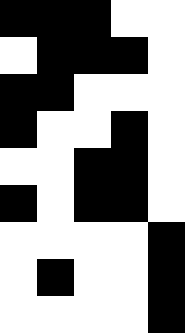[["black", "black", "black", "white", "white"], ["white", "black", "black", "black", "white"], ["black", "black", "white", "white", "white"], ["black", "white", "white", "black", "white"], ["white", "white", "black", "black", "white"], ["black", "white", "black", "black", "white"], ["white", "white", "white", "white", "black"], ["white", "black", "white", "white", "black"], ["white", "white", "white", "white", "black"]]